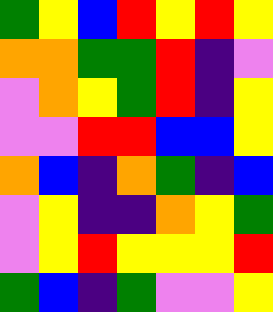[["green", "yellow", "blue", "red", "yellow", "red", "yellow"], ["orange", "orange", "green", "green", "red", "indigo", "violet"], ["violet", "orange", "yellow", "green", "red", "indigo", "yellow"], ["violet", "violet", "red", "red", "blue", "blue", "yellow"], ["orange", "blue", "indigo", "orange", "green", "indigo", "blue"], ["violet", "yellow", "indigo", "indigo", "orange", "yellow", "green"], ["violet", "yellow", "red", "yellow", "yellow", "yellow", "red"], ["green", "blue", "indigo", "green", "violet", "violet", "yellow"]]